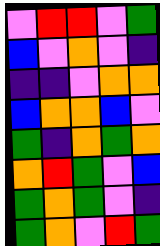[["violet", "red", "red", "violet", "green"], ["blue", "violet", "orange", "violet", "indigo"], ["indigo", "indigo", "violet", "orange", "orange"], ["blue", "orange", "orange", "blue", "violet"], ["green", "indigo", "orange", "green", "orange"], ["orange", "red", "green", "violet", "blue"], ["green", "orange", "green", "violet", "indigo"], ["green", "orange", "violet", "red", "green"]]